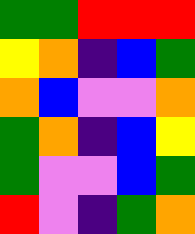[["green", "green", "red", "red", "red"], ["yellow", "orange", "indigo", "blue", "green"], ["orange", "blue", "violet", "violet", "orange"], ["green", "orange", "indigo", "blue", "yellow"], ["green", "violet", "violet", "blue", "green"], ["red", "violet", "indigo", "green", "orange"]]